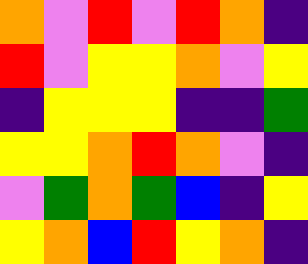[["orange", "violet", "red", "violet", "red", "orange", "indigo"], ["red", "violet", "yellow", "yellow", "orange", "violet", "yellow"], ["indigo", "yellow", "yellow", "yellow", "indigo", "indigo", "green"], ["yellow", "yellow", "orange", "red", "orange", "violet", "indigo"], ["violet", "green", "orange", "green", "blue", "indigo", "yellow"], ["yellow", "orange", "blue", "red", "yellow", "orange", "indigo"]]